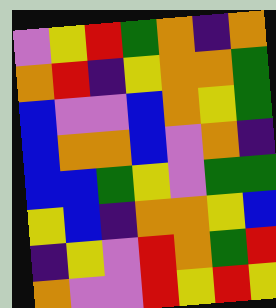[["violet", "yellow", "red", "green", "orange", "indigo", "orange"], ["orange", "red", "indigo", "yellow", "orange", "orange", "green"], ["blue", "violet", "violet", "blue", "orange", "yellow", "green"], ["blue", "orange", "orange", "blue", "violet", "orange", "indigo"], ["blue", "blue", "green", "yellow", "violet", "green", "green"], ["yellow", "blue", "indigo", "orange", "orange", "yellow", "blue"], ["indigo", "yellow", "violet", "red", "orange", "green", "red"], ["orange", "violet", "violet", "red", "yellow", "red", "yellow"]]